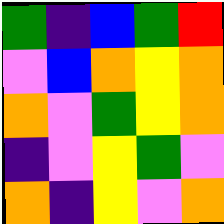[["green", "indigo", "blue", "green", "red"], ["violet", "blue", "orange", "yellow", "orange"], ["orange", "violet", "green", "yellow", "orange"], ["indigo", "violet", "yellow", "green", "violet"], ["orange", "indigo", "yellow", "violet", "orange"]]